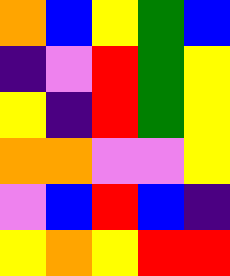[["orange", "blue", "yellow", "green", "blue"], ["indigo", "violet", "red", "green", "yellow"], ["yellow", "indigo", "red", "green", "yellow"], ["orange", "orange", "violet", "violet", "yellow"], ["violet", "blue", "red", "blue", "indigo"], ["yellow", "orange", "yellow", "red", "red"]]